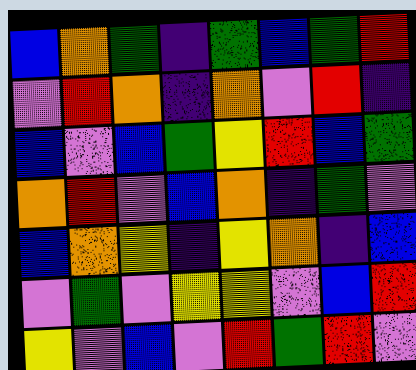[["blue", "orange", "green", "indigo", "green", "blue", "green", "red"], ["violet", "red", "orange", "indigo", "orange", "violet", "red", "indigo"], ["blue", "violet", "blue", "green", "yellow", "red", "blue", "green"], ["orange", "red", "violet", "blue", "orange", "indigo", "green", "violet"], ["blue", "orange", "yellow", "indigo", "yellow", "orange", "indigo", "blue"], ["violet", "green", "violet", "yellow", "yellow", "violet", "blue", "red"], ["yellow", "violet", "blue", "violet", "red", "green", "red", "violet"]]